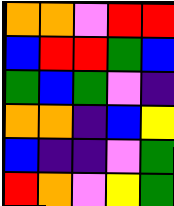[["orange", "orange", "violet", "red", "red"], ["blue", "red", "red", "green", "blue"], ["green", "blue", "green", "violet", "indigo"], ["orange", "orange", "indigo", "blue", "yellow"], ["blue", "indigo", "indigo", "violet", "green"], ["red", "orange", "violet", "yellow", "green"]]